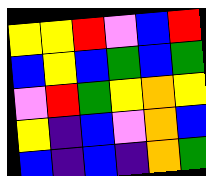[["yellow", "yellow", "red", "violet", "blue", "red"], ["blue", "yellow", "blue", "green", "blue", "green"], ["violet", "red", "green", "yellow", "orange", "yellow"], ["yellow", "indigo", "blue", "violet", "orange", "blue"], ["blue", "indigo", "blue", "indigo", "orange", "green"]]